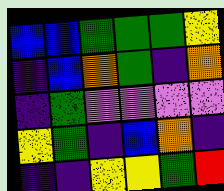[["blue", "blue", "green", "green", "green", "yellow"], ["indigo", "blue", "orange", "green", "indigo", "orange"], ["indigo", "green", "violet", "violet", "violet", "violet"], ["yellow", "green", "indigo", "blue", "orange", "indigo"], ["indigo", "indigo", "yellow", "yellow", "green", "red"]]